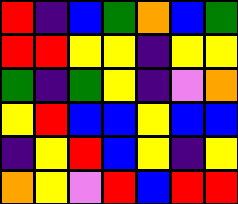[["red", "indigo", "blue", "green", "orange", "blue", "green"], ["red", "red", "yellow", "yellow", "indigo", "yellow", "yellow"], ["green", "indigo", "green", "yellow", "indigo", "violet", "orange"], ["yellow", "red", "blue", "blue", "yellow", "blue", "blue"], ["indigo", "yellow", "red", "blue", "yellow", "indigo", "yellow"], ["orange", "yellow", "violet", "red", "blue", "red", "red"]]